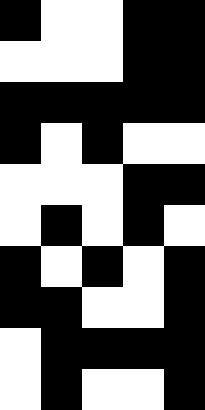[["black", "white", "white", "black", "black"], ["white", "white", "white", "black", "black"], ["black", "black", "black", "black", "black"], ["black", "white", "black", "white", "white"], ["white", "white", "white", "black", "black"], ["white", "black", "white", "black", "white"], ["black", "white", "black", "white", "black"], ["black", "black", "white", "white", "black"], ["white", "black", "black", "black", "black"], ["white", "black", "white", "white", "black"]]